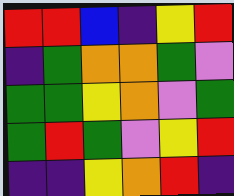[["red", "red", "blue", "indigo", "yellow", "red"], ["indigo", "green", "orange", "orange", "green", "violet"], ["green", "green", "yellow", "orange", "violet", "green"], ["green", "red", "green", "violet", "yellow", "red"], ["indigo", "indigo", "yellow", "orange", "red", "indigo"]]